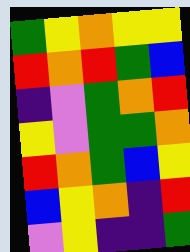[["green", "yellow", "orange", "yellow", "yellow"], ["red", "orange", "red", "green", "blue"], ["indigo", "violet", "green", "orange", "red"], ["yellow", "violet", "green", "green", "orange"], ["red", "orange", "green", "blue", "yellow"], ["blue", "yellow", "orange", "indigo", "red"], ["violet", "yellow", "indigo", "indigo", "green"]]